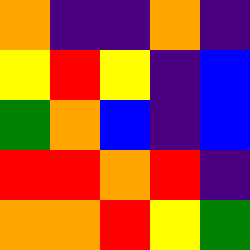[["orange", "indigo", "indigo", "orange", "indigo"], ["yellow", "red", "yellow", "indigo", "blue"], ["green", "orange", "blue", "indigo", "blue"], ["red", "red", "orange", "red", "indigo"], ["orange", "orange", "red", "yellow", "green"]]